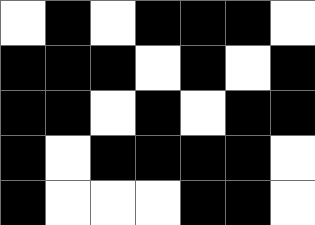[["white", "black", "white", "black", "black", "black", "white"], ["black", "black", "black", "white", "black", "white", "black"], ["black", "black", "white", "black", "white", "black", "black"], ["black", "white", "black", "black", "black", "black", "white"], ["black", "white", "white", "white", "black", "black", "white"]]